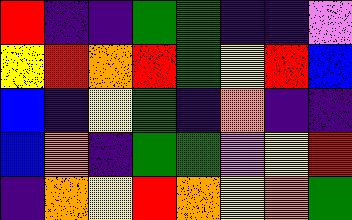[["red", "indigo", "indigo", "green", "green", "indigo", "indigo", "violet"], ["yellow", "red", "orange", "red", "green", "yellow", "red", "blue"], ["blue", "indigo", "yellow", "green", "indigo", "orange", "indigo", "indigo"], ["blue", "orange", "indigo", "green", "green", "violet", "yellow", "red"], ["indigo", "orange", "yellow", "red", "orange", "yellow", "orange", "green"]]